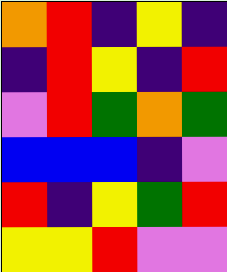[["orange", "red", "indigo", "yellow", "indigo"], ["indigo", "red", "yellow", "indigo", "red"], ["violet", "red", "green", "orange", "green"], ["blue", "blue", "blue", "indigo", "violet"], ["red", "indigo", "yellow", "green", "red"], ["yellow", "yellow", "red", "violet", "violet"]]